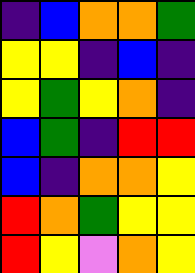[["indigo", "blue", "orange", "orange", "green"], ["yellow", "yellow", "indigo", "blue", "indigo"], ["yellow", "green", "yellow", "orange", "indigo"], ["blue", "green", "indigo", "red", "red"], ["blue", "indigo", "orange", "orange", "yellow"], ["red", "orange", "green", "yellow", "yellow"], ["red", "yellow", "violet", "orange", "yellow"]]